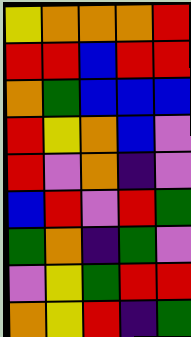[["yellow", "orange", "orange", "orange", "red"], ["red", "red", "blue", "red", "red"], ["orange", "green", "blue", "blue", "blue"], ["red", "yellow", "orange", "blue", "violet"], ["red", "violet", "orange", "indigo", "violet"], ["blue", "red", "violet", "red", "green"], ["green", "orange", "indigo", "green", "violet"], ["violet", "yellow", "green", "red", "red"], ["orange", "yellow", "red", "indigo", "green"]]